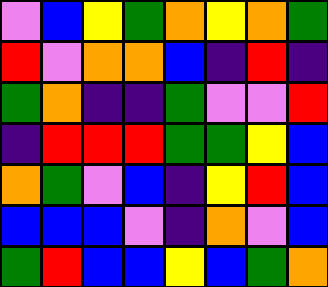[["violet", "blue", "yellow", "green", "orange", "yellow", "orange", "green"], ["red", "violet", "orange", "orange", "blue", "indigo", "red", "indigo"], ["green", "orange", "indigo", "indigo", "green", "violet", "violet", "red"], ["indigo", "red", "red", "red", "green", "green", "yellow", "blue"], ["orange", "green", "violet", "blue", "indigo", "yellow", "red", "blue"], ["blue", "blue", "blue", "violet", "indigo", "orange", "violet", "blue"], ["green", "red", "blue", "blue", "yellow", "blue", "green", "orange"]]